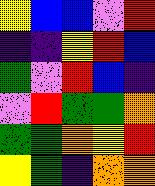[["yellow", "blue", "blue", "violet", "red"], ["indigo", "indigo", "yellow", "red", "blue"], ["green", "violet", "red", "blue", "indigo"], ["violet", "red", "green", "green", "orange"], ["green", "green", "orange", "yellow", "red"], ["yellow", "green", "indigo", "orange", "orange"]]